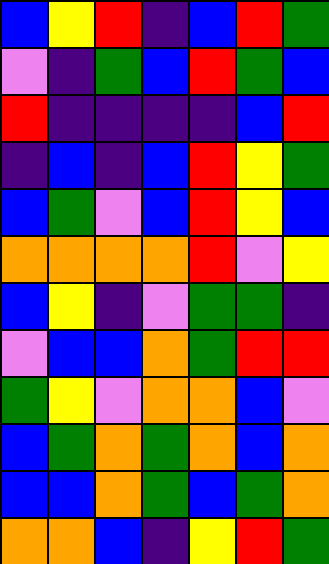[["blue", "yellow", "red", "indigo", "blue", "red", "green"], ["violet", "indigo", "green", "blue", "red", "green", "blue"], ["red", "indigo", "indigo", "indigo", "indigo", "blue", "red"], ["indigo", "blue", "indigo", "blue", "red", "yellow", "green"], ["blue", "green", "violet", "blue", "red", "yellow", "blue"], ["orange", "orange", "orange", "orange", "red", "violet", "yellow"], ["blue", "yellow", "indigo", "violet", "green", "green", "indigo"], ["violet", "blue", "blue", "orange", "green", "red", "red"], ["green", "yellow", "violet", "orange", "orange", "blue", "violet"], ["blue", "green", "orange", "green", "orange", "blue", "orange"], ["blue", "blue", "orange", "green", "blue", "green", "orange"], ["orange", "orange", "blue", "indigo", "yellow", "red", "green"]]